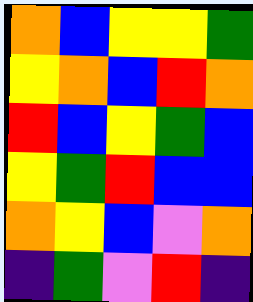[["orange", "blue", "yellow", "yellow", "green"], ["yellow", "orange", "blue", "red", "orange"], ["red", "blue", "yellow", "green", "blue"], ["yellow", "green", "red", "blue", "blue"], ["orange", "yellow", "blue", "violet", "orange"], ["indigo", "green", "violet", "red", "indigo"]]